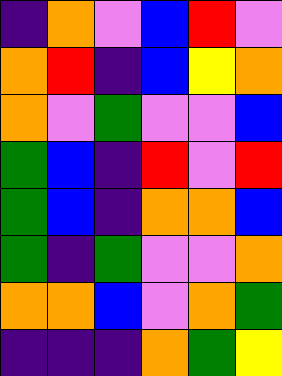[["indigo", "orange", "violet", "blue", "red", "violet"], ["orange", "red", "indigo", "blue", "yellow", "orange"], ["orange", "violet", "green", "violet", "violet", "blue"], ["green", "blue", "indigo", "red", "violet", "red"], ["green", "blue", "indigo", "orange", "orange", "blue"], ["green", "indigo", "green", "violet", "violet", "orange"], ["orange", "orange", "blue", "violet", "orange", "green"], ["indigo", "indigo", "indigo", "orange", "green", "yellow"]]